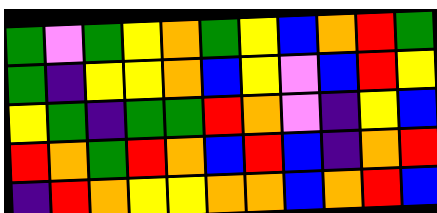[["green", "violet", "green", "yellow", "orange", "green", "yellow", "blue", "orange", "red", "green"], ["green", "indigo", "yellow", "yellow", "orange", "blue", "yellow", "violet", "blue", "red", "yellow"], ["yellow", "green", "indigo", "green", "green", "red", "orange", "violet", "indigo", "yellow", "blue"], ["red", "orange", "green", "red", "orange", "blue", "red", "blue", "indigo", "orange", "red"], ["indigo", "red", "orange", "yellow", "yellow", "orange", "orange", "blue", "orange", "red", "blue"]]